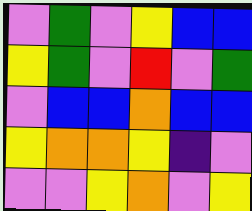[["violet", "green", "violet", "yellow", "blue", "blue"], ["yellow", "green", "violet", "red", "violet", "green"], ["violet", "blue", "blue", "orange", "blue", "blue"], ["yellow", "orange", "orange", "yellow", "indigo", "violet"], ["violet", "violet", "yellow", "orange", "violet", "yellow"]]